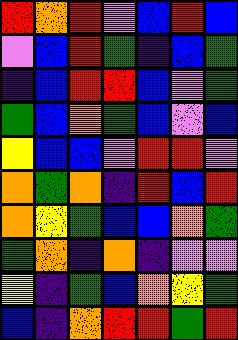[["red", "orange", "red", "violet", "blue", "red", "blue"], ["violet", "blue", "red", "green", "indigo", "blue", "green"], ["indigo", "blue", "red", "red", "blue", "violet", "green"], ["green", "blue", "orange", "green", "blue", "violet", "blue"], ["yellow", "blue", "blue", "violet", "red", "red", "violet"], ["orange", "green", "orange", "indigo", "red", "blue", "red"], ["orange", "yellow", "green", "blue", "blue", "orange", "green"], ["green", "orange", "indigo", "orange", "indigo", "violet", "violet"], ["yellow", "indigo", "green", "blue", "orange", "yellow", "green"], ["blue", "indigo", "orange", "red", "red", "green", "red"]]